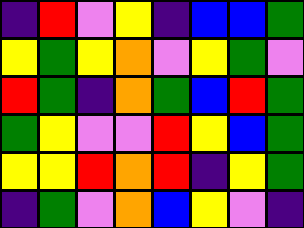[["indigo", "red", "violet", "yellow", "indigo", "blue", "blue", "green"], ["yellow", "green", "yellow", "orange", "violet", "yellow", "green", "violet"], ["red", "green", "indigo", "orange", "green", "blue", "red", "green"], ["green", "yellow", "violet", "violet", "red", "yellow", "blue", "green"], ["yellow", "yellow", "red", "orange", "red", "indigo", "yellow", "green"], ["indigo", "green", "violet", "orange", "blue", "yellow", "violet", "indigo"]]